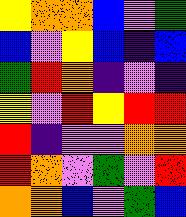[["yellow", "orange", "orange", "blue", "violet", "green"], ["blue", "violet", "yellow", "blue", "indigo", "blue"], ["green", "red", "orange", "indigo", "violet", "indigo"], ["yellow", "violet", "red", "yellow", "red", "red"], ["red", "indigo", "violet", "violet", "orange", "orange"], ["red", "orange", "violet", "green", "violet", "red"], ["orange", "orange", "blue", "violet", "green", "blue"]]